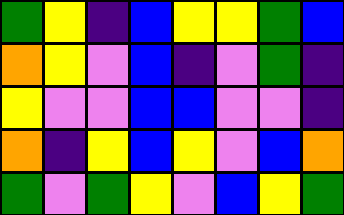[["green", "yellow", "indigo", "blue", "yellow", "yellow", "green", "blue"], ["orange", "yellow", "violet", "blue", "indigo", "violet", "green", "indigo"], ["yellow", "violet", "violet", "blue", "blue", "violet", "violet", "indigo"], ["orange", "indigo", "yellow", "blue", "yellow", "violet", "blue", "orange"], ["green", "violet", "green", "yellow", "violet", "blue", "yellow", "green"]]